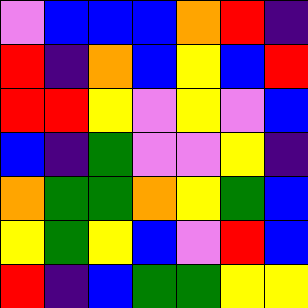[["violet", "blue", "blue", "blue", "orange", "red", "indigo"], ["red", "indigo", "orange", "blue", "yellow", "blue", "red"], ["red", "red", "yellow", "violet", "yellow", "violet", "blue"], ["blue", "indigo", "green", "violet", "violet", "yellow", "indigo"], ["orange", "green", "green", "orange", "yellow", "green", "blue"], ["yellow", "green", "yellow", "blue", "violet", "red", "blue"], ["red", "indigo", "blue", "green", "green", "yellow", "yellow"]]